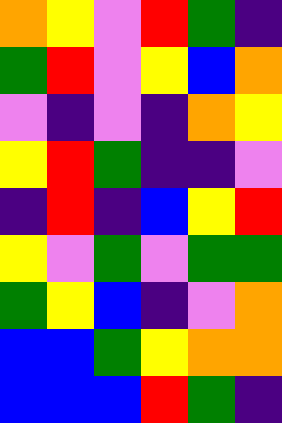[["orange", "yellow", "violet", "red", "green", "indigo"], ["green", "red", "violet", "yellow", "blue", "orange"], ["violet", "indigo", "violet", "indigo", "orange", "yellow"], ["yellow", "red", "green", "indigo", "indigo", "violet"], ["indigo", "red", "indigo", "blue", "yellow", "red"], ["yellow", "violet", "green", "violet", "green", "green"], ["green", "yellow", "blue", "indigo", "violet", "orange"], ["blue", "blue", "green", "yellow", "orange", "orange"], ["blue", "blue", "blue", "red", "green", "indigo"]]